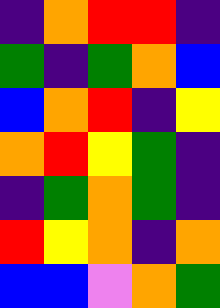[["indigo", "orange", "red", "red", "indigo"], ["green", "indigo", "green", "orange", "blue"], ["blue", "orange", "red", "indigo", "yellow"], ["orange", "red", "yellow", "green", "indigo"], ["indigo", "green", "orange", "green", "indigo"], ["red", "yellow", "orange", "indigo", "orange"], ["blue", "blue", "violet", "orange", "green"]]